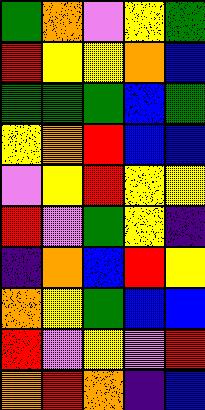[["green", "orange", "violet", "yellow", "green"], ["red", "yellow", "yellow", "orange", "blue"], ["green", "green", "green", "blue", "green"], ["yellow", "orange", "red", "blue", "blue"], ["violet", "yellow", "red", "yellow", "yellow"], ["red", "violet", "green", "yellow", "indigo"], ["indigo", "orange", "blue", "red", "yellow"], ["orange", "yellow", "green", "blue", "blue"], ["red", "violet", "yellow", "violet", "red"], ["orange", "red", "orange", "indigo", "blue"]]